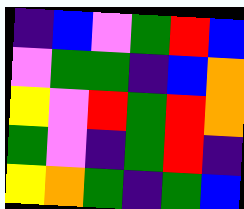[["indigo", "blue", "violet", "green", "red", "blue"], ["violet", "green", "green", "indigo", "blue", "orange"], ["yellow", "violet", "red", "green", "red", "orange"], ["green", "violet", "indigo", "green", "red", "indigo"], ["yellow", "orange", "green", "indigo", "green", "blue"]]